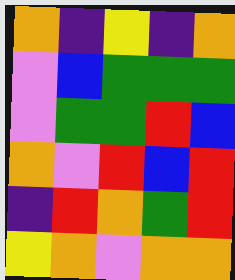[["orange", "indigo", "yellow", "indigo", "orange"], ["violet", "blue", "green", "green", "green"], ["violet", "green", "green", "red", "blue"], ["orange", "violet", "red", "blue", "red"], ["indigo", "red", "orange", "green", "red"], ["yellow", "orange", "violet", "orange", "orange"]]